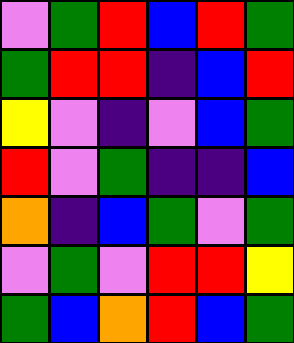[["violet", "green", "red", "blue", "red", "green"], ["green", "red", "red", "indigo", "blue", "red"], ["yellow", "violet", "indigo", "violet", "blue", "green"], ["red", "violet", "green", "indigo", "indigo", "blue"], ["orange", "indigo", "blue", "green", "violet", "green"], ["violet", "green", "violet", "red", "red", "yellow"], ["green", "blue", "orange", "red", "blue", "green"]]